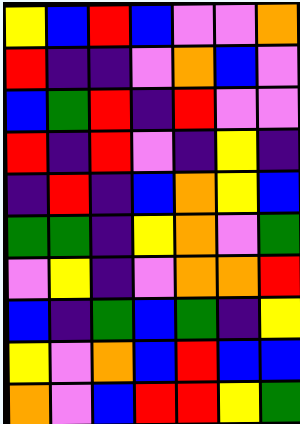[["yellow", "blue", "red", "blue", "violet", "violet", "orange"], ["red", "indigo", "indigo", "violet", "orange", "blue", "violet"], ["blue", "green", "red", "indigo", "red", "violet", "violet"], ["red", "indigo", "red", "violet", "indigo", "yellow", "indigo"], ["indigo", "red", "indigo", "blue", "orange", "yellow", "blue"], ["green", "green", "indigo", "yellow", "orange", "violet", "green"], ["violet", "yellow", "indigo", "violet", "orange", "orange", "red"], ["blue", "indigo", "green", "blue", "green", "indigo", "yellow"], ["yellow", "violet", "orange", "blue", "red", "blue", "blue"], ["orange", "violet", "blue", "red", "red", "yellow", "green"]]